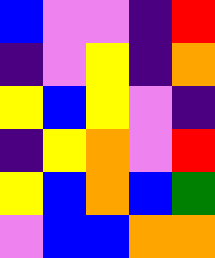[["blue", "violet", "violet", "indigo", "red"], ["indigo", "violet", "yellow", "indigo", "orange"], ["yellow", "blue", "yellow", "violet", "indigo"], ["indigo", "yellow", "orange", "violet", "red"], ["yellow", "blue", "orange", "blue", "green"], ["violet", "blue", "blue", "orange", "orange"]]